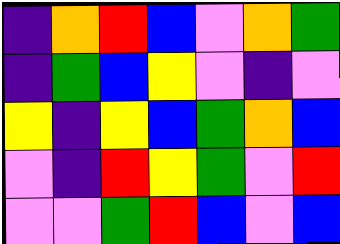[["indigo", "orange", "red", "blue", "violet", "orange", "green"], ["indigo", "green", "blue", "yellow", "violet", "indigo", "violet"], ["yellow", "indigo", "yellow", "blue", "green", "orange", "blue"], ["violet", "indigo", "red", "yellow", "green", "violet", "red"], ["violet", "violet", "green", "red", "blue", "violet", "blue"]]